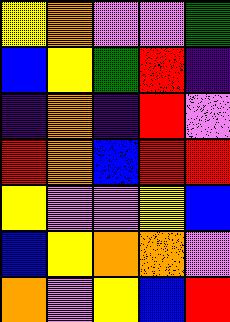[["yellow", "orange", "violet", "violet", "green"], ["blue", "yellow", "green", "red", "indigo"], ["indigo", "orange", "indigo", "red", "violet"], ["red", "orange", "blue", "red", "red"], ["yellow", "violet", "violet", "yellow", "blue"], ["blue", "yellow", "orange", "orange", "violet"], ["orange", "violet", "yellow", "blue", "red"]]